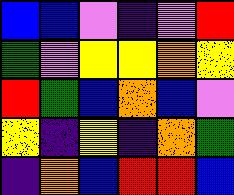[["blue", "blue", "violet", "indigo", "violet", "red"], ["green", "violet", "yellow", "yellow", "orange", "yellow"], ["red", "green", "blue", "orange", "blue", "violet"], ["yellow", "indigo", "yellow", "indigo", "orange", "green"], ["indigo", "orange", "blue", "red", "red", "blue"]]